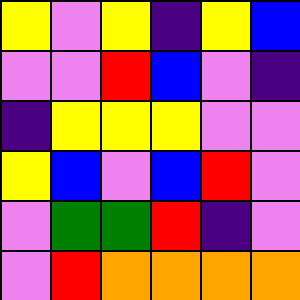[["yellow", "violet", "yellow", "indigo", "yellow", "blue"], ["violet", "violet", "red", "blue", "violet", "indigo"], ["indigo", "yellow", "yellow", "yellow", "violet", "violet"], ["yellow", "blue", "violet", "blue", "red", "violet"], ["violet", "green", "green", "red", "indigo", "violet"], ["violet", "red", "orange", "orange", "orange", "orange"]]